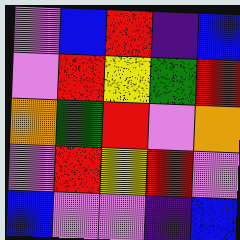[["violet", "blue", "red", "indigo", "blue"], ["violet", "red", "yellow", "green", "red"], ["orange", "green", "red", "violet", "orange"], ["violet", "red", "yellow", "red", "violet"], ["blue", "violet", "violet", "indigo", "blue"]]